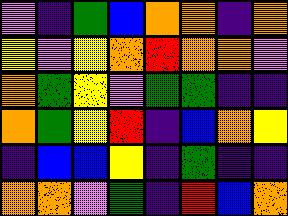[["violet", "indigo", "green", "blue", "orange", "orange", "indigo", "orange"], ["yellow", "violet", "yellow", "orange", "red", "orange", "orange", "violet"], ["orange", "green", "yellow", "violet", "green", "green", "indigo", "indigo"], ["orange", "green", "yellow", "red", "indigo", "blue", "orange", "yellow"], ["indigo", "blue", "blue", "yellow", "indigo", "green", "indigo", "indigo"], ["orange", "orange", "violet", "green", "indigo", "red", "blue", "orange"]]